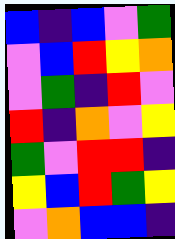[["blue", "indigo", "blue", "violet", "green"], ["violet", "blue", "red", "yellow", "orange"], ["violet", "green", "indigo", "red", "violet"], ["red", "indigo", "orange", "violet", "yellow"], ["green", "violet", "red", "red", "indigo"], ["yellow", "blue", "red", "green", "yellow"], ["violet", "orange", "blue", "blue", "indigo"]]